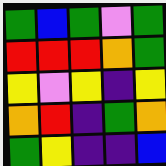[["green", "blue", "green", "violet", "green"], ["red", "red", "red", "orange", "green"], ["yellow", "violet", "yellow", "indigo", "yellow"], ["orange", "red", "indigo", "green", "orange"], ["green", "yellow", "indigo", "indigo", "blue"]]